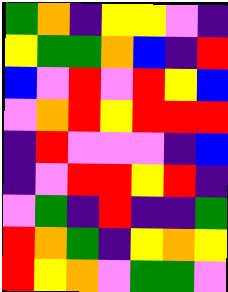[["green", "orange", "indigo", "yellow", "yellow", "violet", "indigo"], ["yellow", "green", "green", "orange", "blue", "indigo", "red"], ["blue", "violet", "red", "violet", "red", "yellow", "blue"], ["violet", "orange", "red", "yellow", "red", "red", "red"], ["indigo", "red", "violet", "violet", "violet", "indigo", "blue"], ["indigo", "violet", "red", "red", "yellow", "red", "indigo"], ["violet", "green", "indigo", "red", "indigo", "indigo", "green"], ["red", "orange", "green", "indigo", "yellow", "orange", "yellow"], ["red", "yellow", "orange", "violet", "green", "green", "violet"]]